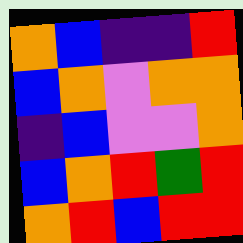[["orange", "blue", "indigo", "indigo", "red"], ["blue", "orange", "violet", "orange", "orange"], ["indigo", "blue", "violet", "violet", "orange"], ["blue", "orange", "red", "green", "red"], ["orange", "red", "blue", "red", "red"]]